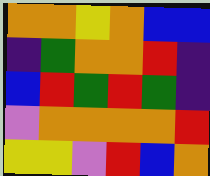[["orange", "orange", "yellow", "orange", "blue", "blue"], ["indigo", "green", "orange", "orange", "red", "indigo"], ["blue", "red", "green", "red", "green", "indigo"], ["violet", "orange", "orange", "orange", "orange", "red"], ["yellow", "yellow", "violet", "red", "blue", "orange"]]